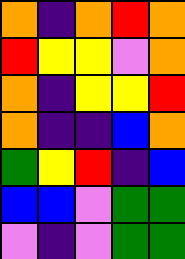[["orange", "indigo", "orange", "red", "orange"], ["red", "yellow", "yellow", "violet", "orange"], ["orange", "indigo", "yellow", "yellow", "red"], ["orange", "indigo", "indigo", "blue", "orange"], ["green", "yellow", "red", "indigo", "blue"], ["blue", "blue", "violet", "green", "green"], ["violet", "indigo", "violet", "green", "green"]]